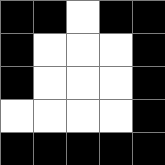[["black", "black", "white", "black", "black"], ["black", "white", "white", "white", "black"], ["black", "white", "white", "white", "black"], ["white", "white", "white", "white", "black"], ["black", "black", "black", "black", "black"]]